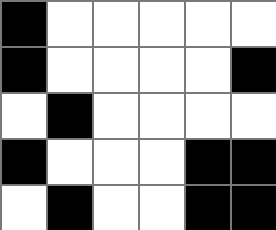[["black", "white", "white", "white", "white", "white"], ["black", "white", "white", "white", "white", "black"], ["white", "black", "white", "white", "white", "white"], ["black", "white", "white", "white", "black", "black"], ["white", "black", "white", "white", "black", "black"]]